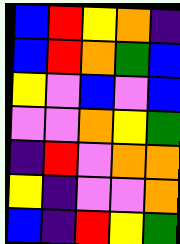[["blue", "red", "yellow", "orange", "indigo"], ["blue", "red", "orange", "green", "blue"], ["yellow", "violet", "blue", "violet", "blue"], ["violet", "violet", "orange", "yellow", "green"], ["indigo", "red", "violet", "orange", "orange"], ["yellow", "indigo", "violet", "violet", "orange"], ["blue", "indigo", "red", "yellow", "green"]]